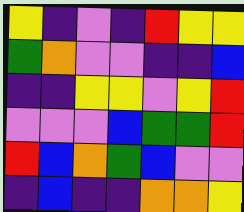[["yellow", "indigo", "violet", "indigo", "red", "yellow", "yellow"], ["green", "orange", "violet", "violet", "indigo", "indigo", "blue"], ["indigo", "indigo", "yellow", "yellow", "violet", "yellow", "red"], ["violet", "violet", "violet", "blue", "green", "green", "red"], ["red", "blue", "orange", "green", "blue", "violet", "violet"], ["indigo", "blue", "indigo", "indigo", "orange", "orange", "yellow"]]